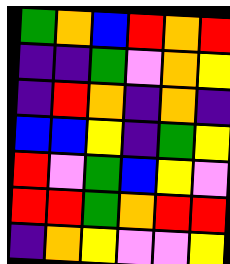[["green", "orange", "blue", "red", "orange", "red"], ["indigo", "indigo", "green", "violet", "orange", "yellow"], ["indigo", "red", "orange", "indigo", "orange", "indigo"], ["blue", "blue", "yellow", "indigo", "green", "yellow"], ["red", "violet", "green", "blue", "yellow", "violet"], ["red", "red", "green", "orange", "red", "red"], ["indigo", "orange", "yellow", "violet", "violet", "yellow"]]